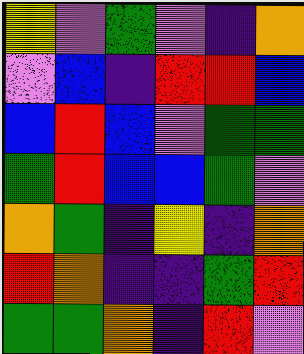[["yellow", "violet", "green", "violet", "indigo", "orange"], ["violet", "blue", "indigo", "red", "red", "blue"], ["blue", "red", "blue", "violet", "green", "green"], ["green", "red", "blue", "blue", "green", "violet"], ["orange", "green", "indigo", "yellow", "indigo", "orange"], ["red", "orange", "indigo", "indigo", "green", "red"], ["green", "green", "orange", "indigo", "red", "violet"]]